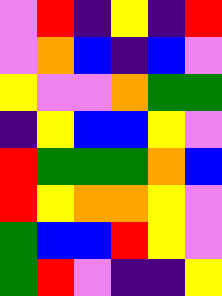[["violet", "red", "indigo", "yellow", "indigo", "red"], ["violet", "orange", "blue", "indigo", "blue", "violet"], ["yellow", "violet", "violet", "orange", "green", "green"], ["indigo", "yellow", "blue", "blue", "yellow", "violet"], ["red", "green", "green", "green", "orange", "blue"], ["red", "yellow", "orange", "orange", "yellow", "violet"], ["green", "blue", "blue", "red", "yellow", "violet"], ["green", "red", "violet", "indigo", "indigo", "yellow"]]